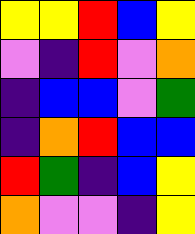[["yellow", "yellow", "red", "blue", "yellow"], ["violet", "indigo", "red", "violet", "orange"], ["indigo", "blue", "blue", "violet", "green"], ["indigo", "orange", "red", "blue", "blue"], ["red", "green", "indigo", "blue", "yellow"], ["orange", "violet", "violet", "indigo", "yellow"]]